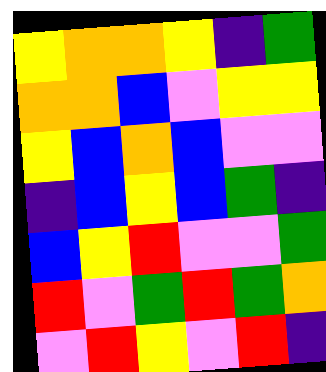[["yellow", "orange", "orange", "yellow", "indigo", "green"], ["orange", "orange", "blue", "violet", "yellow", "yellow"], ["yellow", "blue", "orange", "blue", "violet", "violet"], ["indigo", "blue", "yellow", "blue", "green", "indigo"], ["blue", "yellow", "red", "violet", "violet", "green"], ["red", "violet", "green", "red", "green", "orange"], ["violet", "red", "yellow", "violet", "red", "indigo"]]